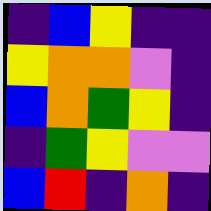[["indigo", "blue", "yellow", "indigo", "indigo"], ["yellow", "orange", "orange", "violet", "indigo"], ["blue", "orange", "green", "yellow", "indigo"], ["indigo", "green", "yellow", "violet", "violet"], ["blue", "red", "indigo", "orange", "indigo"]]